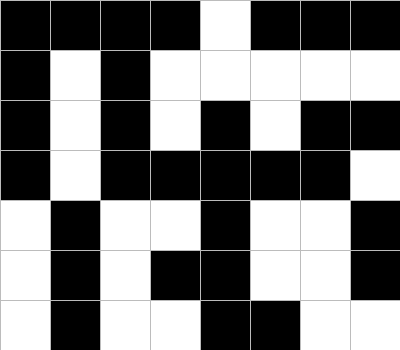[["black", "black", "black", "black", "white", "black", "black", "black"], ["black", "white", "black", "white", "white", "white", "white", "white"], ["black", "white", "black", "white", "black", "white", "black", "black"], ["black", "white", "black", "black", "black", "black", "black", "white"], ["white", "black", "white", "white", "black", "white", "white", "black"], ["white", "black", "white", "black", "black", "white", "white", "black"], ["white", "black", "white", "white", "black", "black", "white", "white"]]